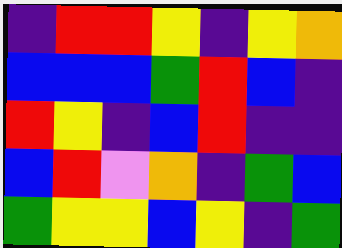[["indigo", "red", "red", "yellow", "indigo", "yellow", "orange"], ["blue", "blue", "blue", "green", "red", "blue", "indigo"], ["red", "yellow", "indigo", "blue", "red", "indigo", "indigo"], ["blue", "red", "violet", "orange", "indigo", "green", "blue"], ["green", "yellow", "yellow", "blue", "yellow", "indigo", "green"]]